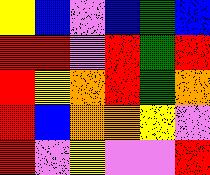[["yellow", "blue", "violet", "blue", "green", "blue"], ["red", "red", "violet", "red", "green", "red"], ["red", "yellow", "orange", "red", "green", "orange"], ["red", "blue", "orange", "orange", "yellow", "violet"], ["red", "violet", "yellow", "violet", "violet", "red"]]